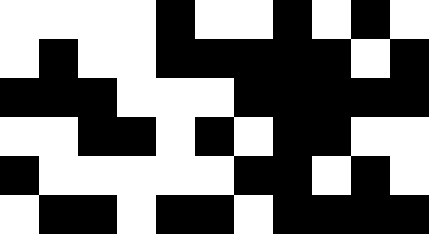[["white", "white", "white", "white", "black", "white", "white", "black", "white", "black", "white"], ["white", "black", "white", "white", "black", "black", "black", "black", "black", "white", "black"], ["black", "black", "black", "white", "white", "white", "black", "black", "black", "black", "black"], ["white", "white", "black", "black", "white", "black", "white", "black", "black", "white", "white"], ["black", "white", "white", "white", "white", "white", "black", "black", "white", "black", "white"], ["white", "black", "black", "white", "black", "black", "white", "black", "black", "black", "black"]]